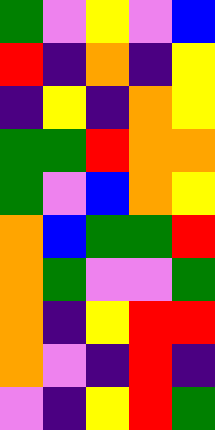[["green", "violet", "yellow", "violet", "blue"], ["red", "indigo", "orange", "indigo", "yellow"], ["indigo", "yellow", "indigo", "orange", "yellow"], ["green", "green", "red", "orange", "orange"], ["green", "violet", "blue", "orange", "yellow"], ["orange", "blue", "green", "green", "red"], ["orange", "green", "violet", "violet", "green"], ["orange", "indigo", "yellow", "red", "red"], ["orange", "violet", "indigo", "red", "indigo"], ["violet", "indigo", "yellow", "red", "green"]]